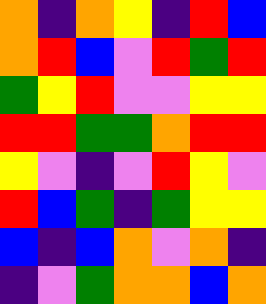[["orange", "indigo", "orange", "yellow", "indigo", "red", "blue"], ["orange", "red", "blue", "violet", "red", "green", "red"], ["green", "yellow", "red", "violet", "violet", "yellow", "yellow"], ["red", "red", "green", "green", "orange", "red", "red"], ["yellow", "violet", "indigo", "violet", "red", "yellow", "violet"], ["red", "blue", "green", "indigo", "green", "yellow", "yellow"], ["blue", "indigo", "blue", "orange", "violet", "orange", "indigo"], ["indigo", "violet", "green", "orange", "orange", "blue", "orange"]]